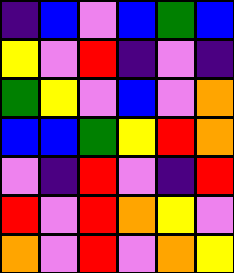[["indigo", "blue", "violet", "blue", "green", "blue"], ["yellow", "violet", "red", "indigo", "violet", "indigo"], ["green", "yellow", "violet", "blue", "violet", "orange"], ["blue", "blue", "green", "yellow", "red", "orange"], ["violet", "indigo", "red", "violet", "indigo", "red"], ["red", "violet", "red", "orange", "yellow", "violet"], ["orange", "violet", "red", "violet", "orange", "yellow"]]